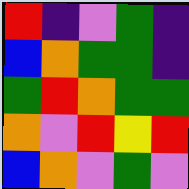[["red", "indigo", "violet", "green", "indigo"], ["blue", "orange", "green", "green", "indigo"], ["green", "red", "orange", "green", "green"], ["orange", "violet", "red", "yellow", "red"], ["blue", "orange", "violet", "green", "violet"]]